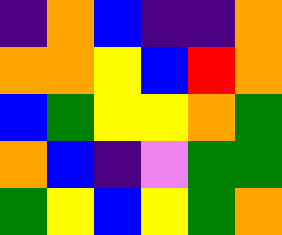[["indigo", "orange", "blue", "indigo", "indigo", "orange"], ["orange", "orange", "yellow", "blue", "red", "orange"], ["blue", "green", "yellow", "yellow", "orange", "green"], ["orange", "blue", "indigo", "violet", "green", "green"], ["green", "yellow", "blue", "yellow", "green", "orange"]]